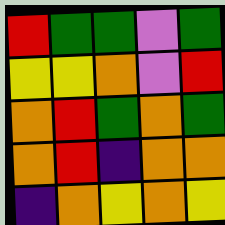[["red", "green", "green", "violet", "green"], ["yellow", "yellow", "orange", "violet", "red"], ["orange", "red", "green", "orange", "green"], ["orange", "red", "indigo", "orange", "orange"], ["indigo", "orange", "yellow", "orange", "yellow"]]